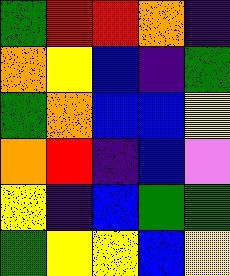[["green", "red", "red", "orange", "indigo"], ["orange", "yellow", "blue", "indigo", "green"], ["green", "orange", "blue", "blue", "yellow"], ["orange", "red", "indigo", "blue", "violet"], ["yellow", "indigo", "blue", "green", "green"], ["green", "yellow", "yellow", "blue", "yellow"]]